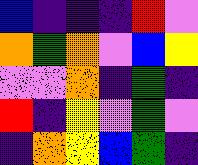[["blue", "indigo", "indigo", "indigo", "red", "violet"], ["orange", "green", "orange", "violet", "blue", "yellow"], ["violet", "violet", "orange", "indigo", "green", "indigo"], ["red", "indigo", "yellow", "violet", "green", "violet"], ["indigo", "orange", "yellow", "blue", "green", "indigo"]]